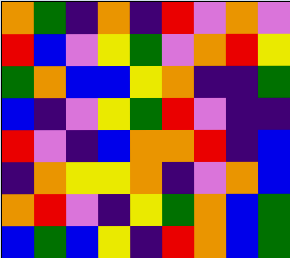[["orange", "green", "indigo", "orange", "indigo", "red", "violet", "orange", "violet"], ["red", "blue", "violet", "yellow", "green", "violet", "orange", "red", "yellow"], ["green", "orange", "blue", "blue", "yellow", "orange", "indigo", "indigo", "green"], ["blue", "indigo", "violet", "yellow", "green", "red", "violet", "indigo", "indigo"], ["red", "violet", "indigo", "blue", "orange", "orange", "red", "indigo", "blue"], ["indigo", "orange", "yellow", "yellow", "orange", "indigo", "violet", "orange", "blue"], ["orange", "red", "violet", "indigo", "yellow", "green", "orange", "blue", "green"], ["blue", "green", "blue", "yellow", "indigo", "red", "orange", "blue", "green"]]